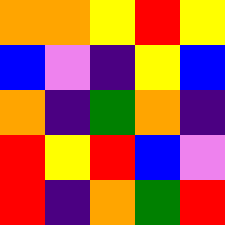[["orange", "orange", "yellow", "red", "yellow"], ["blue", "violet", "indigo", "yellow", "blue"], ["orange", "indigo", "green", "orange", "indigo"], ["red", "yellow", "red", "blue", "violet"], ["red", "indigo", "orange", "green", "red"]]